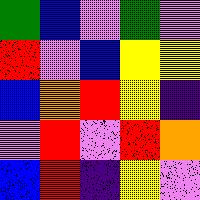[["green", "blue", "violet", "green", "violet"], ["red", "violet", "blue", "yellow", "yellow"], ["blue", "orange", "red", "yellow", "indigo"], ["violet", "red", "violet", "red", "orange"], ["blue", "red", "indigo", "yellow", "violet"]]